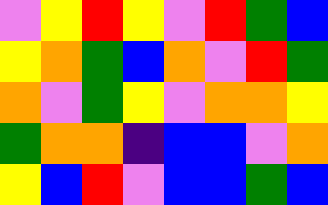[["violet", "yellow", "red", "yellow", "violet", "red", "green", "blue"], ["yellow", "orange", "green", "blue", "orange", "violet", "red", "green"], ["orange", "violet", "green", "yellow", "violet", "orange", "orange", "yellow"], ["green", "orange", "orange", "indigo", "blue", "blue", "violet", "orange"], ["yellow", "blue", "red", "violet", "blue", "blue", "green", "blue"]]